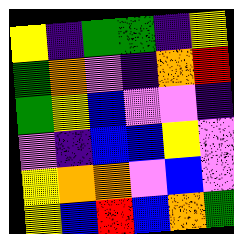[["yellow", "indigo", "green", "green", "indigo", "yellow"], ["green", "orange", "violet", "indigo", "orange", "red"], ["green", "yellow", "blue", "violet", "violet", "indigo"], ["violet", "indigo", "blue", "blue", "yellow", "violet"], ["yellow", "orange", "orange", "violet", "blue", "violet"], ["yellow", "blue", "red", "blue", "orange", "green"]]